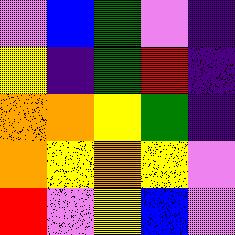[["violet", "blue", "green", "violet", "indigo"], ["yellow", "indigo", "green", "red", "indigo"], ["orange", "orange", "yellow", "green", "indigo"], ["orange", "yellow", "orange", "yellow", "violet"], ["red", "violet", "yellow", "blue", "violet"]]